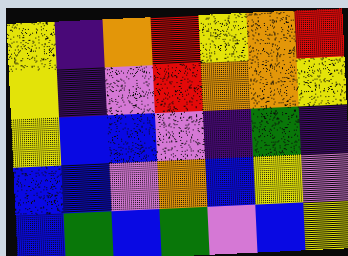[["yellow", "indigo", "orange", "red", "yellow", "orange", "red"], ["yellow", "indigo", "violet", "red", "orange", "orange", "yellow"], ["yellow", "blue", "blue", "violet", "indigo", "green", "indigo"], ["blue", "blue", "violet", "orange", "blue", "yellow", "violet"], ["blue", "green", "blue", "green", "violet", "blue", "yellow"]]